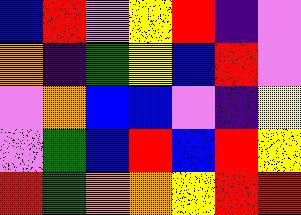[["blue", "red", "violet", "yellow", "red", "indigo", "violet"], ["orange", "indigo", "green", "yellow", "blue", "red", "violet"], ["violet", "orange", "blue", "blue", "violet", "indigo", "yellow"], ["violet", "green", "blue", "red", "blue", "red", "yellow"], ["red", "green", "orange", "orange", "yellow", "red", "red"]]